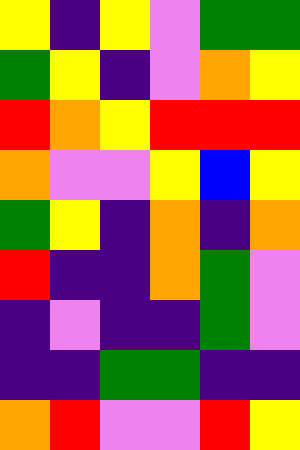[["yellow", "indigo", "yellow", "violet", "green", "green"], ["green", "yellow", "indigo", "violet", "orange", "yellow"], ["red", "orange", "yellow", "red", "red", "red"], ["orange", "violet", "violet", "yellow", "blue", "yellow"], ["green", "yellow", "indigo", "orange", "indigo", "orange"], ["red", "indigo", "indigo", "orange", "green", "violet"], ["indigo", "violet", "indigo", "indigo", "green", "violet"], ["indigo", "indigo", "green", "green", "indigo", "indigo"], ["orange", "red", "violet", "violet", "red", "yellow"]]